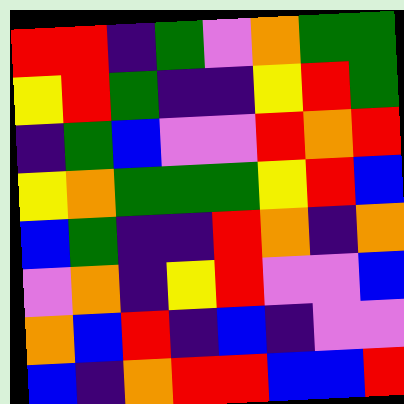[["red", "red", "indigo", "green", "violet", "orange", "green", "green"], ["yellow", "red", "green", "indigo", "indigo", "yellow", "red", "green"], ["indigo", "green", "blue", "violet", "violet", "red", "orange", "red"], ["yellow", "orange", "green", "green", "green", "yellow", "red", "blue"], ["blue", "green", "indigo", "indigo", "red", "orange", "indigo", "orange"], ["violet", "orange", "indigo", "yellow", "red", "violet", "violet", "blue"], ["orange", "blue", "red", "indigo", "blue", "indigo", "violet", "violet"], ["blue", "indigo", "orange", "red", "red", "blue", "blue", "red"]]